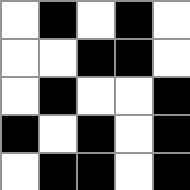[["white", "black", "white", "black", "white"], ["white", "white", "black", "black", "white"], ["white", "black", "white", "white", "black"], ["black", "white", "black", "white", "black"], ["white", "black", "black", "white", "black"]]